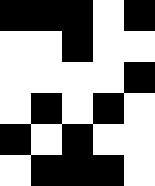[["black", "black", "black", "white", "black"], ["white", "white", "black", "white", "white"], ["white", "white", "white", "white", "black"], ["white", "black", "white", "black", "white"], ["black", "white", "black", "white", "white"], ["white", "black", "black", "black", "white"]]